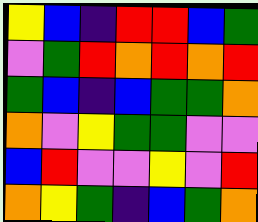[["yellow", "blue", "indigo", "red", "red", "blue", "green"], ["violet", "green", "red", "orange", "red", "orange", "red"], ["green", "blue", "indigo", "blue", "green", "green", "orange"], ["orange", "violet", "yellow", "green", "green", "violet", "violet"], ["blue", "red", "violet", "violet", "yellow", "violet", "red"], ["orange", "yellow", "green", "indigo", "blue", "green", "orange"]]